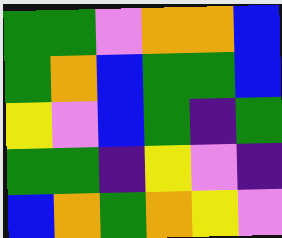[["green", "green", "violet", "orange", "orange", "blue"], ["green", "orange", "blue", "green", "green", "blue"], ["yellow", "violet", "blue", "green", "indigo", "green"], ["green", "green", "indigo", "yellow", "violet", "indigo"], ["blue", "orange", "green", "orange", "yellow", "violet"]]